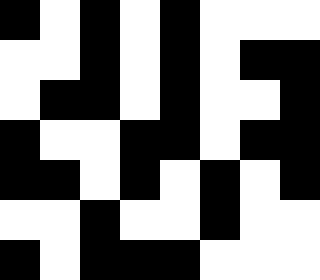[["black", "white", "black", "white", "black", "white", "white", "white"], ["white", "white", "black", "white", "black", "white", "black", "black"], ["white", "black", "black", "white", "black", "white", "white", "black"], ["black", "white", "white", "black", "black", "white", "black", "black"], ["black", "black", "white", "black", "white", "black", "white", "black"], ["white", "white", "black", "white", "white", "black", "white", "white"], ["black", "white", "black", "black", "black", "white", "white", "white"]]